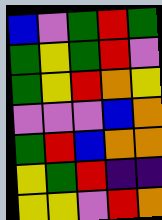[["blue", "violet", "green", "red", "green"], ["green", "yellow", "green", "red", "violet"], ["green", "yellow", "red", "orange", "yellow"], ["violet", "violet", "violet", "blue", "orange"], ["green", "red", "blue", "orange", "orange"], ["yellow", "green", "red", "indigo", "indigo"], ["yellow", "yellow", "violet", "red", "orange"]]